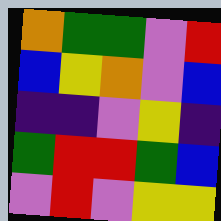[["orange", "green", "green", "violet", "red"], ["blue", "yellow", "orange", "violet", "blue"], ["indigo", "indigo", "violet", "yellow", "indigo"], ["green", "red", "red", "green", "blue"], ["violet", "red", "violet", "yellow", "yellow"]]